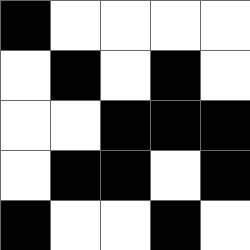[["black", "white", "white", "white", "white"], ["white", "black", "white", "black", "white"], ["white", "white", "black", "black", "black"], ["white", "black", "black", "white", "black"], ["black", "white", "white", "black", "white"]]